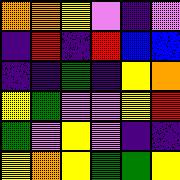[["orange", "orange", "yellow", "violet", "indigo", "violet"], ["indigo", "red", "indigo", "red", "blue", "blue"], ["indigo", "indigo", "green", "indigo", "yellow", "orange"], ["yellow", "green", "violet", "violet", "yellow", "red"], ["green", "violet", "yellow", "violet", "indigo", "indigo"], ["yellow", "orange", "yellow", "green", "green", "yellow"]]